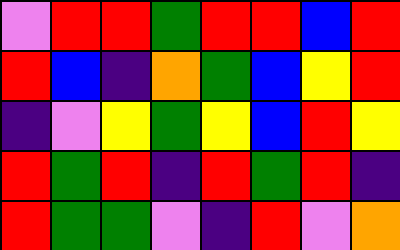[["violet", "red", "red", "green", "red", "red", "blue", "red"], ["red", "blue", "indigo", "orange", "green", "blue", "yellow", "red"], ["indigo", "violet", "yellow", "green", "yellow", "blue", "red", "yellow"], ["red", "green", "red", "indigo", "red", "green", "red", "indigo"], ["red", "green", "green", "violet", "indigo", "red", "violet", "orange"]]